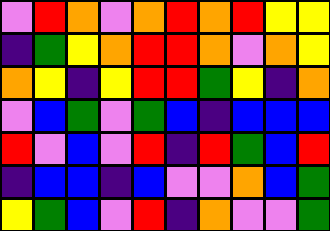[["violet", "red", "orange", "violet", "orange", "red", "orange", "red", "yellow", "yellow"], ["indigo", "green", "yellow", "orange", "red", "red", "orange", "violet", "orange", "yellow"], ["orange", "yellow", "indigo", "yellow", "red", "red", "green", "yellow", "indigo", "orange"], ["violet", "blue", "green", "violet", "green", "blue", "indigo", "blue", "blue", "blue"], ["red", "violet", "blue", "violet", "red", "indigo", "red", "green", "blue", "red"], ["indigo", "blue", "blue", "indigo", "blue", "violet", "violet", "orange", "blue", "green"], ["yellow", "green", "blue", "violet", "red", "indigo", "orange", "violet", "violet", "green"]]